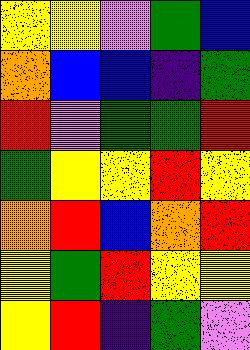[["yellow", "yellow", "violet", "green", "blue"], ["orange", "blue", "blue", "indigo", "green"], ["red", "violet", "green", "green", "red"], ["green", "yellow", "yellow", "red", "yellow"], ["orange", "red", "blue", "orange", "red"], ["yellow", "green", "red", "yellow", "yellow"], ["yellow", "red", "indigo", "green", "violet"]]